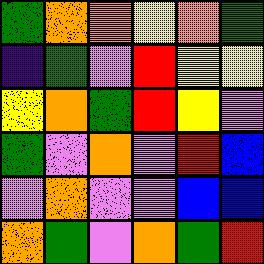[["green", "orange", "orange", "yellow", "orange", "green"], ["indigo", "green", "violet", "red", "yellow", "yellow"], ["yellow", "orange", "green", "red", "yellow", "violet"], ["green", "violet", "orange", "violet", "red", "blue"], ["violet", "orange", "violet", "violet", "blue", "blue"], ["orange", "green", "violet", "orange", "green", "red"]]